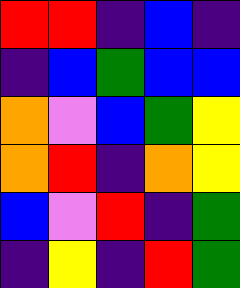[["red", "red", "indigo", "blue", "indigo"], ["indigo", "blue", "green", "blue", "blue"], ["orange", "violet", "blue", "green", "yellow"], ["orange", "red", "indigo", "orange", "yellow"], ["blue", "violet", "red", "indigo", "green"], ["indigo", "yellow", "indigo", "red", "green"]]